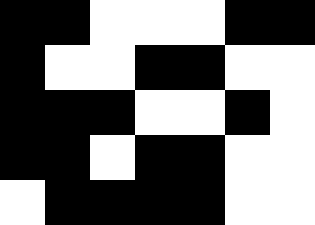[["black", "black", "white", "white", "white", "black", "black"], ["black", "white", "white", "black", "black", "white", "white"], ["black", "black", "black", "white", "white", "black", "white"], ["black", "black", "white", "black", "black", "white", "white"], ["white", "black", "black", "black", "black", "white", "white"]]